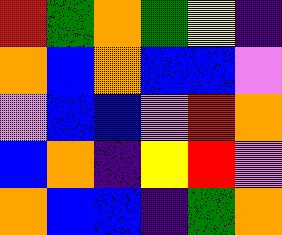[["red", "green", "orange", "green", "yellow", "indigo"], ["orange", "blue", "orange", "blue", "blue", "violet"], ["violet", "blue", "blue", "violet", "red", "orange"], ["blue", "orange", "indigo", "yellow", "red", "violet"], ["orange", "blue", "blue", "indigo", "green", "orange"]]